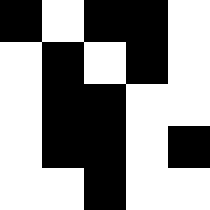[["black", "white", "black", "black", "white"], ["white", "black", "white", "black", "white"], ["white", "black", "black", "white", "white"], ["white", "black", "black", "white", "black"], ["white", "white", "black", "white", "white"]]